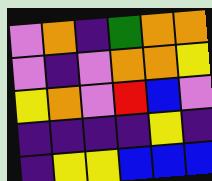[["violet", "orange", "indigo", "green", "orange", "orange"], ["violet", "indigo", "violet", "orange", "orange", "yellow"], ["yellow", "orange", "violet", "red", "blue", "violet"], ["indigo", "indigo", "indigo", "indigo", "yellow", "indigo"], ["indigo", "yellow", "yellow", "blue", "blue", "blue"]]